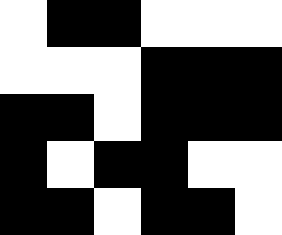[["white", "black", "black", "white", "white", "white"], ["white", "white", "white", "black", "black", "black"], ["black", "black", "white", "black", "black", "black"], ["black", "white", "black", "black", "white", "white"], ["black", "black", "white", "black", "black", "white"]]